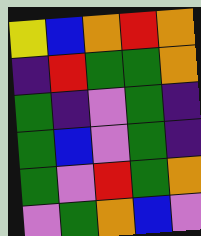[["yellow", "blue", "orange", "red", "orange"], ["indigo", "red", "green", "green", "orange"], ["green", "indigo", "violet", "green", "indigo"], ["green", "blue", "violet", "green", "indigo"], ["green", "violet", "red", "green", "orange"], ["violet", "green", "orange", "blue", "violet"]]